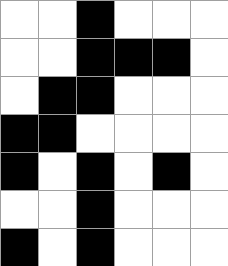[["white", "white", "black", "white", "white", "white"], ["white", "white", "black", "black", "black", "white"], ["white", "black", "black", "white", "white", "white"], ["black", "black", "white", "white", "white", "white"], ["black", "white", "black", "white", "black", "white"], ["white", "white", "black", "white", "white", "white"], ["black", "white", "black", "white", "white", "white"]]